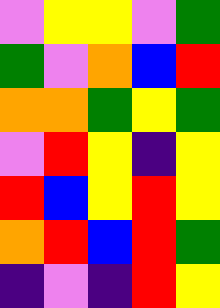[["violet", "yellow", "yellow", "violet", "green"], ["green", "violet", "orange", "blue", "red"], ["orange", "orange", "green", "yellow", "green"], ["violet", "red", "yellow", "indigo", "yellow"], ["red", "blue", "yellow", "red", "yellow"], ["orange", "red", "blue", "red", "green"], ["indigo", "violet", "indigo", "red", "yellow"]]